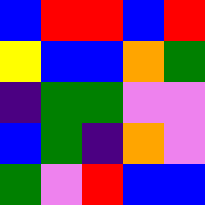[["blue", "red", "red", "blue", "red"], ["yellow", "blue", "blue", "orange", "green"], ["indigo", "green", "green", "violet", "violet"], ["blue", "green", "indigo", "orange", "violet"], ["green", "violet", "red", "blue", "blue"]]